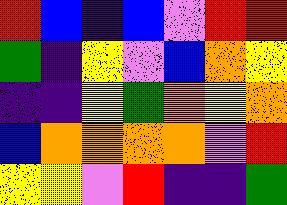[["red", "blue", "indigo", "blue", "violet", "red", "red"], ["green", "indigo", "yellow", "violet", "blue", "orange", "yellow"], ["indigo", "indigo", "yellow", "green", "orange", "yellow", "orange"], ["blue", "orange", "orange", "orange", "orange", "violet", "red"], ["yellow", "yellow", "violet", "red", "indigo", "indigo", "green"]]